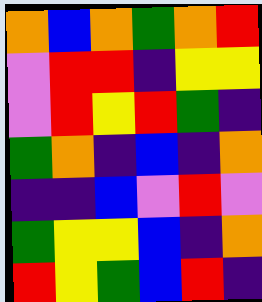[["orange", "blue", "orange", "green", "orange", "red"], ["violet", "red", "red", "indigo", "yellow", "yellow"], ["violet", "red", "yellow", "red", "green", "indigo"], ["green", "orange", "indigo", "blue", "indigo", "orange"], ["indigo", "indigo", "blue", "violet", "red", "violet"], ["green", "yellow", "yellow", "blue", "indigo", "orange"], ["red", "yellow", "green", "blue", "red", "indigo"]]